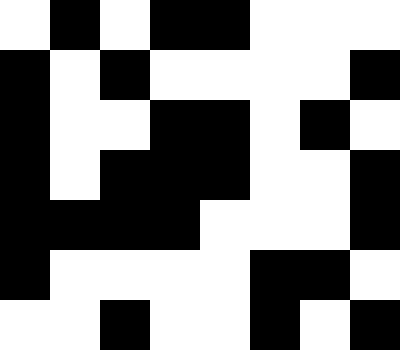[["white", "black", "white", "black", "black", "white", "white", "white"], ["black", "white", "black", "white", "white", "white", "white", "black"], ["black", "white", "white", "black", "black", "white", "black", "white"], ["black", "white", "black", "black", "black", "white", "white", "black"], ["black", "black", "black", "black", "white", "white", "white", "black"], ["black", "white", "white", "white", "white", "black", "black", "white"], ["white", "white", "black", "white", "white", "black", "white", "black"]]